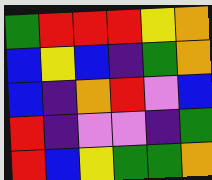[["green", "red", "red", "red", "yellow", "orange"], ["blue", "yellow", "blue", "indigo", "green", "orange"], ["blue", "indigo", "orange", "red", "violet", "blue"], ["red", "indigo", "violet", "violet", "indigo", "green"], ["red", "blue", "yellow", "green", "green", "orange"]]